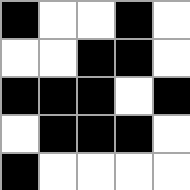[["black", "white", "white", "black", "white"], ["white", "white", "black", "black", "white"], ["black", "black", "black", "white", "black"], ["white", "black", "black", "black", "white"], ["black", "white", "white", "white", "white"]]